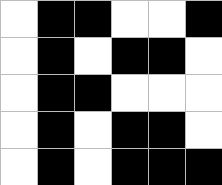[["white", "black", "black", "white", "white", "black"], ["white", "black", "white", "black", "black", "white"], ["white", "black", "black", "white", "white", "white"], ["white", "black", "white", "black", "black", "white"], ["white", "black", "white", "black", "black", "black"]]